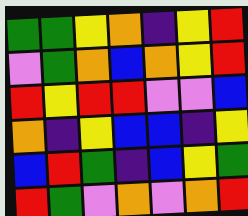[["green", "green", "yellow", "orange", "indigo", "yellow", "red"], ["violet", "green", "orange", "blue", "orange", "yellow", "red"], ["red", "yellow", "red", "red", "violet", "violet", "blue"], ["orange", "indigo", "yellow", "blue", "blue", "indigo", "yellow"], ["blue", "red", "green", "indigo", "blue", "yellow", "green"], ["red", "green", "violet", "orange", "violet", "orange", "red"]]